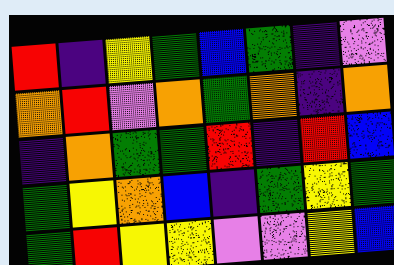[["red", "indigo", "yellow", "green", "blue", "green", "indigo", "violet"], ["orange", "red", "violet", "orange", "green", "orange", "indigo", "orange"], ["indigo", "orange", "green", "green", "red", "indigo", "red", "blue"], ["green", "yellow", "orange", "blue", "indigo", "green", "yellow", "green"], ["green", "red", "yellow", "yellow", "violet", "violet", "yellow", "blue"]]